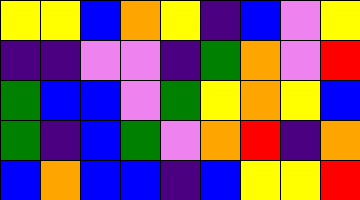[["yellow", "yellow", "blue", "orange", "yellow", "indigo", "blue", "violet", "yellow"], ["indigo", "indigo", "violet", "violet", "indigo", "green", "orange", "violet", "red"], ["green", "blue", "blue", "violet", "green", "yellow", "orange", "yellow", "blue"], ["green", "indigo", "blue", "green", "violet", "orange", "red", "indigo", "orange"], ["blue", "orange", "blue", "blue", "indigo", "blue", "yellow", "yellow", "red"]]